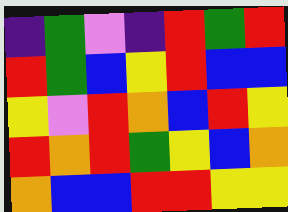[["indigo", "green", "violet", "indigo", "red", "green", "red"], ["red", "green", "blue", "yellow", "red", "blue", "blue"], ["yellow", "violet", "red", "orange", "blue", "red", "yellow"], ["red", "orange", "red", "green", "yellow", "blue", "orange"], ["orange", "blue", "blue", "red", "red", "yellow", "yellow"]]